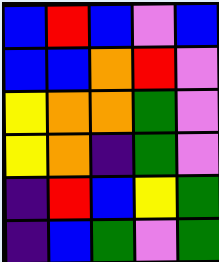[["blue", "red", "blue", "violet", "blue"], ["blue", "blue", "orange", "red", "violet"], ["yellow", "orange", "orange", "green", "violet"], ["yellow", "orange", "indigo", "green", "violet"], ["indigo", "red", "blue", "yellow", "green"], ["indigo", "blue", "green", "violet", "green"]]